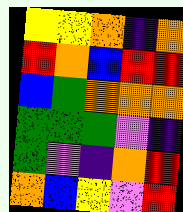[["yellow", "yellow", "orange", "indigo", "orange"], ["red", "orange", "blue", "red", "red"], ["blue", "green", "orange", "orange", "orange"], ["green", "green", "green", "violet", "indigo"], ["green", "violet", "indigo", "orange", "red"], ["orange", "blue", "yellow", "violet", "red"]]